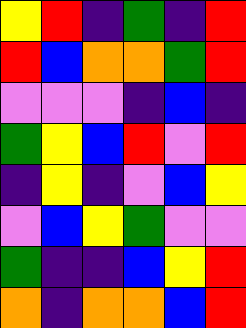[["yellow", "red", "indigo", "green", "indigo", "red"], ["red", "blue", "orange", "orange", "green", "red"], ["violet", "violet", "violet", "indigo", "blue", "indigo"], ["green", "yellow", "blue", "red", "violet", "red"], ["indigo", "yellow", "indigo", "violet", "blue", "yellow"], ["violet", "blue", "yellow", "green", "violet", "violet"], ["green", "indigo", "indigo", "blue", "yellow", "red"], ["orange", "indigo", "orange", "orange", "blue", "red"]]